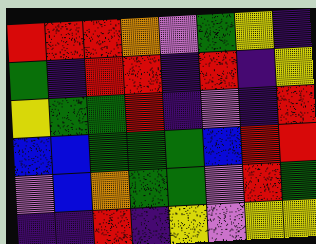[["red", "red", "red", "orange", "violet", "green", "yellow", "indigo"], ["green", "indigo", "red", "red", "indigo", "red", "indigo", "yellow"], ["yellow", "green", "green", "red", "indigo", "violet", "indigo", "red"], ["blue", "blue", "green", "green", "green", "blue", "red", "red"], ["violet", "blue", "orange", "green", "green", "violet", "red", "green"], ["indigo", "indigo", "red", "indigo", "yellow", "violet", "yellow", "yellow"]]